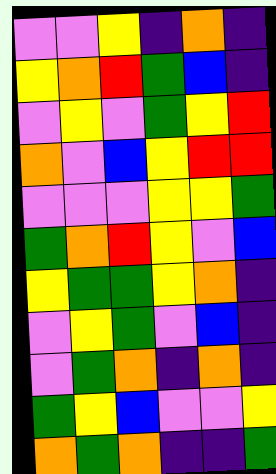[["violet", "violet", "yellow", "indigo", "orange", "indigo"], ["yellow", "orange", "red", "green", "blue", "indigo"], ["violet", "yellow", "violet", "green", "yellow", "red"], ["orange", "violet", "blue", "yellow", "red", "red"], ["violet", "violet", "violet", "yellow", "yellow", "green"], ["green", "orange", "red", "yellow", "violet", "blue"], ["yellow", "green", "green", "yellow", "orange", "indigo"], ["violet", "yellow", "green", "violet", "blue", "indigo"], ["violet", "green", "orange", "indigo", "orange", "indigo"], ["green", "yellow", "blue", "violet", "violet", "yellow"], ["orange", "green", "orange", "indigo", "indigo", "green"]]